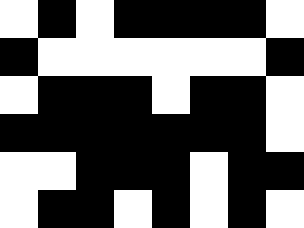[["white", "black", "white", "black", "black", "black", "black", "white"], ["black", "white", "white", "white", "white", "white", "white", "black"], ["white", "black", "black", "black", "white", "black", "black", "white"], ["black", "black", "black", "black", "black", "black", "black", "white"], ["white", "white", "black", "black", "black", "white", "black", "black"], ["white", "black", "black", "white", "black", "white", "black", "white"]]